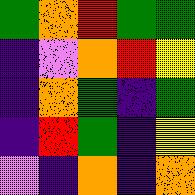[["green", "orange", "red", "green", "green"], ["indigo", "violet", "orange", "red", "yellow"], ["indigo", "orange", "green", "indigo", "green"], ["indigo", "red", "green", "indigo", "yellow"], ["violet", "indigo", "orange", "indigo", "orange"]]